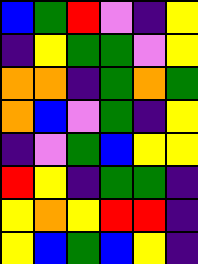[["blue", "green", "red", "violet", "indigo", "yellow"], ["indigo", "yellow", "green", "green", "violet", "yellow"], ["orange", "orange", "indigo", "green", "orange", "green"], ["orange", "blue", "violet", "green", "indigo", "yellow"], ["indigo", "violet", "green", "blue", "yellow", "yellow"], ["red", "yellow", "indigo", "green", "green", "indigo"], ["yellow", "orange", "yellow", "red", "red", "indigo"], ["yellow", "blue", "green", "blue", "yellow", "indigo"]]